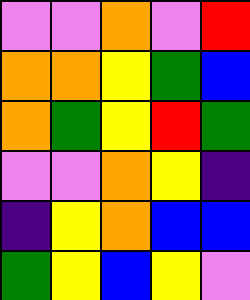[["violet", "violet", "orange", "violet", "red"], ["orange", "orange", "yellow", "green", "blue"], ["orange", "green", "yellow", "red", "green"], ["violet", "violet", "orange", "yellow", "indigo"], ["indigo", "yellow", "orange", "blue", "blue"], ["green", "yellow", "blue", "yellow", "violet"]]